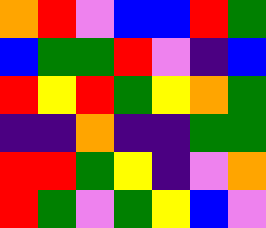[["orange", "red", "violet", "blue", "blue", "red", "green"], ["blue", "green", "green", "red", "violet", "indigo", "blue"], ["red", "yellow", "red", "green", "yellow", "orange", "green"], ["indigo", "indigo", "orange", "indigo", "indigo", "green", "green"], ["red", "red", "green", "yellow", "indigo", "violet", "orange"], ["red", "green", "violet", "green", "yellow", "blue", "violet"]]